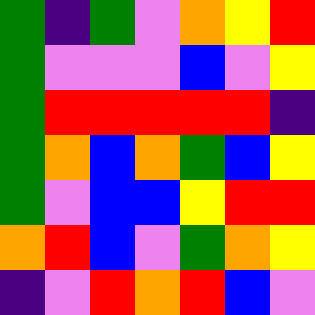[["green", "indigo", "green", "violet", "orange", "yellow", "red"], ["green", "violet", "violet", "violet", "blue", "violet", "yellow"], ["green", "red", "red", "red", "red", "red", "indigo"], ["green", "orange", "blue", "orange", "green", "blue", "yellow"], ["green", "violet", "blue", "blue", "yellow", "red", "red"], ["orange", "red", "blue", "violet", "green", "orange", "yellow"], ["indigo", "violet", "red", "orange", "red", "blue", "violet"]]